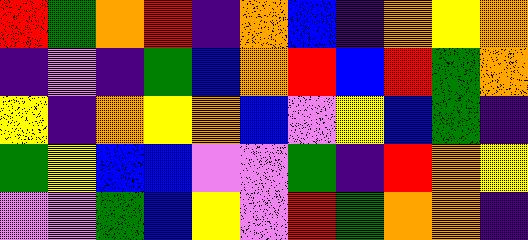[["red", "green", "orange", "red", "indigo", "orange", "blue", "indigo", "orange", "yellow", "orange"], ["indigo", "violet", "indigo", "green", "blue", "orange", "red", "blue", "red", "green", "orange"], ["yellow", "indigo", "orange", "yellow", "orange", "blue", "violet", "yellow", "blue", "green", "indigo"], ["green", "yellow", "blue", "blue", "violet", "violet", "green", "indigo", "red", "orange", "yellow"], ["violet", "violet", "green", "blue", "yellow", "violet", "red", "green", "orange", "orange", "indigo"]]